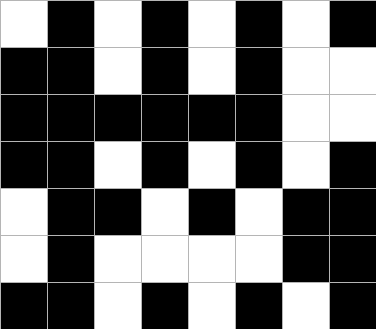[["white", "black", "white", "black", "white", "black", "white", "black"], ["black", "black", "white", "black", "white", "black", "white", "white"], ["black", "black", "black", "black", "black", "black", "white", "white"], ["black", "black", "white", "black", "white", "black", "white", "black"], ["white", "black", "black", "white", "black", "white", "black", "black"], ["white", "black", "white", "white", "white", "white", "black", "black"], ["black", "black", "white", "black", "white", "black", "white", "black"]]